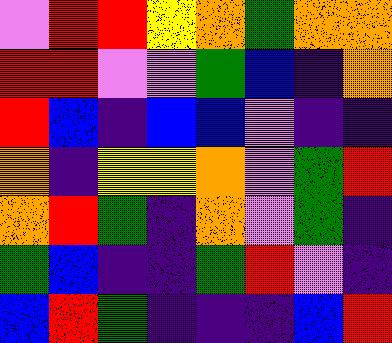[["violet", "red", "red", "yellow", "orange", "green", "orange", "orange"], ["red", "red", "violet", "violet", "green", "blue", "indigo", "orange"], ["red", "blue", "indigo", "blue", "blue", "violet", "indigo", "indigo"], ["orange", "indigo", "yellow", "yellow", "orange", "violet", "green", "red"], ["orange", "red", "green", "indigo", "orange", "violet", "green", "indigo"], ["green", "blue", "indigo", "indigo", "green", "red", "violet", "indigo"], ["blue", "red", "green", "indigo", "indigo", "indigo", "blue", "red"]]